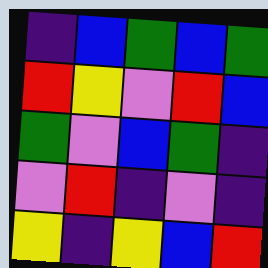[["indigo", "blue", "green", "blue", "green"], ["red", "yellow", "violet", "red", "blue"], ["green", "violet", "blue", "green", "indigo"], ["violet", "red", "indigo", "violet", "indigo"], ["yellow", "indigo", "yellow", "blue", "red"]]